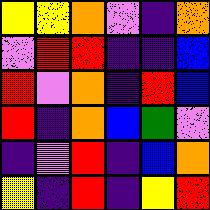[["yellow", "yellow", "orange", "violet", "indigo", "orange"], ["violet", "red", "red", "indigo", "indigo", "blue"], ["red", "violet", "orange", "indigo", "red", "blue"], ["red", "indigo", "orange", "blue", "green", "violet"], ["indigo", "violet", "red", "indigo", "blue", "orange"], ["yellow", "indigo", "red", "indigo", "yellow", "red"]]